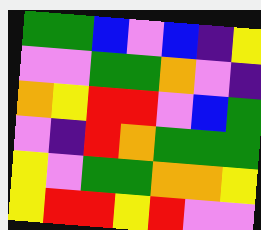[["green", "green", "blue", "violet", "blue", "indigo", "yellow"], ["violet", "violet", "green", "green", "orange", "violet", "indigo"], ["orange", "yellow", "red", "red", "violet", "blue", "green"], ["violet", "indigo", "red", "orange", "green", "green", "green"], ["yellow", "violet", "green", "green", "orange", "orange", "yellow"], ["yellow", "red", "red", "yellow", "red", "violet", "violet"]]